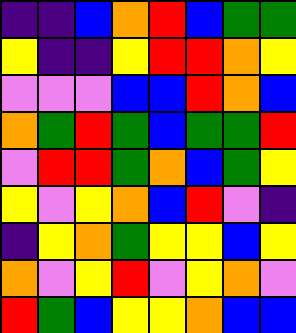[["indigo", "indigo", "blue", "orange", "red", "blue", "green", "green"], ["yellow", "indigo", "indigo", "yellow", "red", "red", "orange", "yellow"], ["violet", "violet", "violet", "blue", "blue", "red", "orange", "blue"], ["orange", "green", "red", "green", "blue", "green", "green", "red"], ["violet", "red", "red", "green", "orange", "blue", "green", "yellow"], ["yellow", "violet", "yellow", "orange", "blue", "red", "violet", "indigo"], ["indigo", "yellow", "orange", "green", "yellow", "yellow", "blue", "yellow"], ["orange", "violet", "yellow", "red", "violet", "yellow", "orange", "violet"], ["red", "green", "blue", "yellow", "yellow", "orange", "blue", "blue"]]